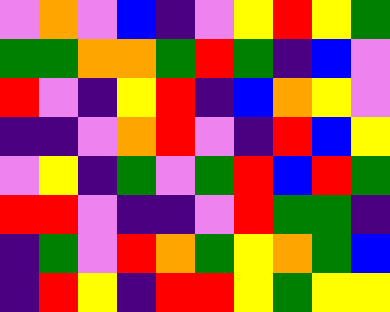[["violet", "orange", "violet", "blue", "indigo", "violet", "yellow", "red", "yellow", "green"], ["green", "green", "orange", "orange", "green", "red", "green", "indigo", "blue", "violet"], ["red", "violet", "indigo", "yellow", "red", "indigo", "blue", "orange", "yellow", "violet"], ["indigo", "indigo", "violet", "orange", "red", "violet", "indigo", "red", "blue", "yellow"], ["violet", "yellow", "indigo", "green", "violet", "green", "red", "blue", "red", "green"], ["red", "red", "violet", "indigo", "indigo", "violet", "red", "green", "green", "indigo"], ["indigo", "green", "violet", "red", "orange", "green", "yellow", "orange", "green", "blue"], ["indigo", "red", "yellow", "indigo", "red", "red", "yellow", "green", "yellow", "yellow"]]